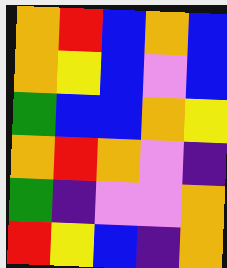[["orange", "red", "blue", "orange", "blue"], ["orange", "yellow", "blue", "violet", "blue"], ["green", "blue", "blue", "orange", "yellow"], ["orange", "red", "orange", "violet", "indigo"], ["green", "indigo", "violet", "violet", "orange"], ["red", "yellow", "blue", "indigo", "orange"]]